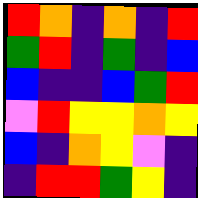[["red", "orange", "indigo", "orange", "indigo", "red"], ["green", "red", "indigo", "green", "indigo", "blue"], ["blue", "indigo", "indigo", "blue", "green", "red"], ["violet", "red", "yellow", "yellow", "orange", "yellow"], ["blue", "indigo", "orange", "yellow", "violet", "indigo"], ["indigo", "red", "red", "green", "yellow", "indigo"]]